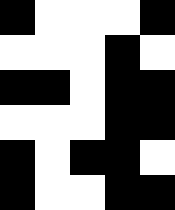[["black", "white", "white", "white", "black"], ["white", "white", "white", "black", "white"], ["black", "black", "white", "black", "black"], ["white", "white", "white", "black", "black"], ["black", "white", "black", "black", "white"], ["black", "white", "white", "black", "black"]]